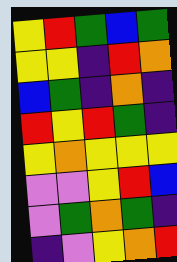[["yellow", "red", "green", "blue", "green"], ["yellow", "yellow", "indigo", "red", "orange"], ["blue", "green", "indigo", "orange", "indigo"], ["red", "yellow", "red", "green", "indigo"], ["yellow", "orange", "yellow", "yellow", "yellow"], ["violet", "violet", "yellow", "red", "blue"], ["violet", "green", "orange", "green", "indigo"], ["indigo", "violet", "yellow", "orange", "red"]]